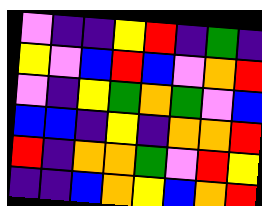[["violet", "indigo", "indigo", "yellow", "red", "indigo", "green", "indigo"], ["yellow", "violet", "blue", "red", "blue", "violet", "orange", "red"], ["violet", "indigo", "yellow", "green", "orange", "green", "violet", "blue"], ["blue", "blue", "indigo", "yellow", "indigo", "orange", "orange", "red"], ["red", "indigo", "orange", "orange", "green", "violet", "red", "yellow"], ["indigo", "indigo", "blue", "orange", "yellow", "blue", "orange", "red"]]